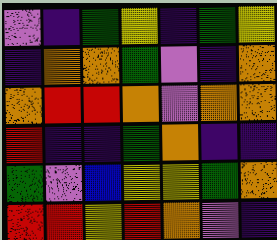[["violet", "indigo", "green", "yellow", "indigo", "green", "yellow"], ["indigo", "orange", "orange", "green", "violet", "indigo", "orange"], ["orange", "red", "red", "orange", "violet", "orange", "orange"], ["red", "indigo", "indigo", "green", "orange", "indigo", "indigo"], ["green", "violet", "blue", "yellow", "yellow", "green", "orange"], ["red", "red", "yellow", "red", "orange", "violet", "indigo"]]